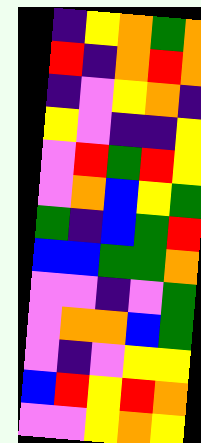[["indigo", "yellow", "orange", "green", "orange"], ["red", "indigo", "orange", "red", "orange"], ["indigo", "violet", "yellow", "orange", "indigo"], ["yellow", "violet", "indigo", "indigo", "yellow"], ["violet", "red", "green", "red", "yellow"], ["violet", "orange", "blue", "yellow", "green"], ["green", "indigo", "blue", "green", "red"], ["blue", "blue", "green", "green", "orange"], ["violet", "violet", "indigo", "violet", "green"], ["violet", "orange", "orange", "blue", "green"], ["violet", "indigo", "violet", "yellow", "yellow"], ["blue", "red", "yellow", "red", "orange"], ["violet", "violet", "yellow", "orange", "yellow"]]